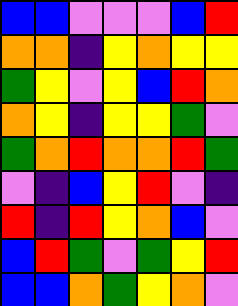[["blue", "blue", "violet", "violet", "violet", "blue", "red"], ["orange", "orange", "indigo", "yellow", "orange", "yellow", "yellow"], ["green", "yellow", "violet", "yellow", "blue", "red", "orange"], ["orange", "yellow", "indigo", "yellow", "yellow", "green", "violet"], ["green", "orange", "red", "orange", "orange", "red", "green"], ["violet", "indigo", "blue", "yellow", "red", "violet", "indigo"], ["red", "indigo", "red", "yellow", "orange", "blue", "violet"], ["blue", "red", "green", "violet", "green", "yellow", "red"], ["blue", "blue", "orange", "green", "yellow", "orange", "violet"]]